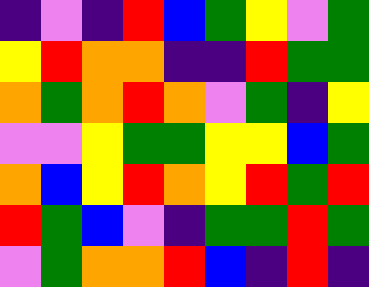[["indigo", "violet", "indigo", "red", "blue", "green", "yellow", "violet", "green"], ["yellow", "red", "orange", "orange", "indigo", "indigo", "red", "green", "green"], ["orange", "green", "orange", "red", "orange", "violet", "green", "indigo", "yellow"], ["violet", "violet", "yellow", "green", "green", "yellow", "yellow", "blue", "green"], ["orange", "blue", "yellow", "red", "orange", "yellow", "red", "green", "red"], ["red", "green", "blue", "violet", "indigo", "green", "green", "red", "green"], ["violet", "green", "orange", "orange", "red", "blue", "indigo", "red", "indigo"]]